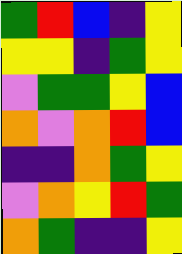[["green", "red", "blue", "indigo", "yellow"], ["yellow", "yellow", "indigo", "green", "yellow"], ["violet", "green", "green", "yellow", "blue"], ["orange", "violet", "orange", "red", "blue"], ["indigo", "indigo", "orange", "green", "yellow"], ["violet", "orange", "yellow", "red", "green"], ["orange", "green", "indigo", "indigo", "yellow"]]